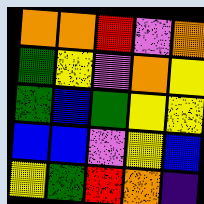[["orange", "orange", "red", "violet", "orange"], ["green", "yellow", "violet", "orange", "yellow"], ["green", "blue", "green", "yellow", "yellow"], ["blue", "blue", "violet", "yellow", "blue"], ["yellow", "green", "red", "orange", "indigo"]]